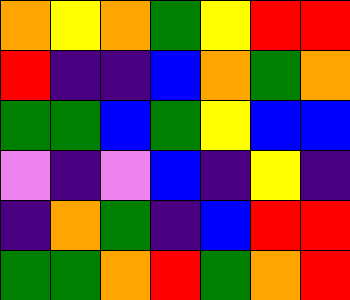[["orange", "yellow", "orange", "green", "yellow", "red", "red"], ["red", "indigo", "indigo", "blue", "orange", "green", "orange"], ["green", "green", "blue", "green", "yellow", "blue", "blue"], ["violet", "indigo", "violet", "blue", "indigo", "yellow", "indigo"], ["indigo", "orange", "green", "indigo", "blue", "red", "red"], ["green", "green", "orange", "red", "green", "orange", "red"]]